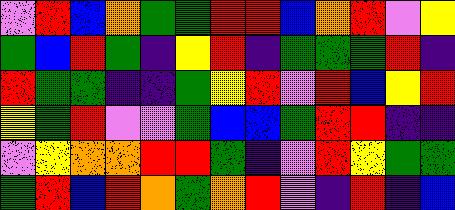[["violet", "red", "blue", "orange", "green", "green", "red", "red", "blue", "orange", "red", "violet", "yellow"], ["green", "blue", "red", "green", "indigo", "yellow", "red", "indigo", "green", "green", "green", "red", "indigo"], ["red", "green", "green", "indigo", "indigo", "green", "yellow", "red", "violet", "red", "blue", "yellow", "red"], ["yellow", "green", "red", "violet", "violet", "green", "blue", "blue", "green", "red", "red", "indigo", "indigo"], ["violet", "yellow", "orange", "orange", "red", "red", "green", "indigo", "violet", "red", "yellow", "green", "green"], ["green", "red", "blue", "red", "orange", "green", "orange", "red", "violet", "indigo", "red", "indigo", "blue"]]